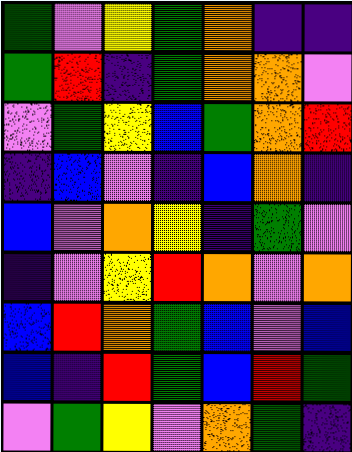[["green", "violet", "yellow", "green", "orange", "indigo", "indigo"], ["green", "red", "indigo", "green", "orange", "orange", "violet"], ["violet", "green", "yellow", "blue", "green", "orange", "red"], ["indigo", "blue", "violet", "indigo", "blue", "orange", "indigo"], ["blue", "violet", "orange", "yellow", "indigo", "green", "violet"], ["indigo", "violet", "yellow", "red", "orange", "violet", "orange"], ["blue", "red", "orange", "green", "blue", "violet", "blue"], ["blue", "indigo", "red", "green", "blue", "red", "green"], ["violet", "green", "yellow", "violet", "orange", "green", "indigo"]]